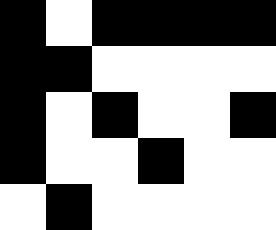[["black", "white", "black", "black", "black", "black"], ["black", "black", "white", "white", "white", "white"], ["black", "white", "black", "white", "white", "black"], ["black", "white", "white", "black", "white", "white"], ["white", "black", "white", "white", "white", "white"]]